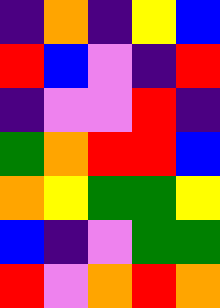[["indigo", "orange", "indigo", "yellow", "blue"], ["red", "blue", "violet", "indigo", "red"], ["indigo", "violet", "violet", "red", "indigo"], ["green", "orange", "red", "red", "blue"], ["orange", "yellow", "green", "green", "yellow"], ["blue", "indigo", "violet", "green", "green"], ["red", "violet", "orange", "red", "orange"]]